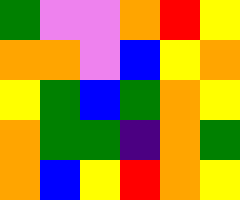[["green", "violet", "violet", "orange", "red", "yellow"], ["orange", "orange", "violet", "blue", "yellow", "orange"], ["yellow", "green", "blue", "green", "orange", "yellow"], ["orange", "green", "green", "indigo", "orange", "green"], ["orange", "blue", "yellow", "red", "orange", "yellow"]]